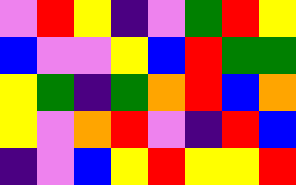[["violet", "red", "yellow", "indigo", "violet", "green", "red", "yellow"], ["blue", "violet", "violet", "yellow", "blue", "red", "green", "green"], ["yellow", "green", "indigo", "green", "orange", "red", "blue", "orange"], ["yellow", "violet", "orange", "red", "violet", "indigo", "red", "blue"], ["indigo", "violet", "blue", "yellow", "red", "yellow", "yellow", "red"]]